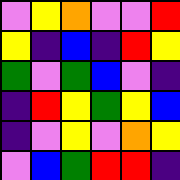[["violet", "yellow", "orange", "violet", "violet", "red"], ["yellow", "indigo", "blue", "indigo", "red", "yellow"], ["green", "violet", "green", "blue", "violet", "indigo"], ["indigo", "red", "yellow", "green", "yellow", "blue"], ["indigo", "violet", "yellow", "violet", "orange", "yellow"], ["violet", "blue", "green", "red", "red", "indigo"]]